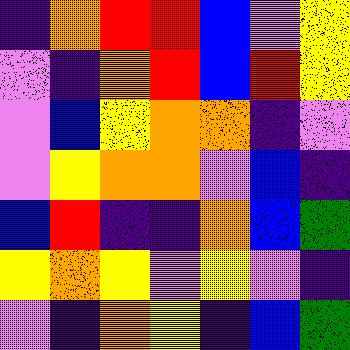[["indigo", "orange", "red", "red", "blue", "violet", "yellow"], ["violet", "indigo", "orange", "red", "blue", "red", "yellow"], ["violet", "blue", "yellow", "orange", "orange", "indigo", "violet"], ["violet", "yellow", "orange", "orange", "violet", "blue", "indigo"], ["blue", "red", "indigo", "indigo", "orange", "blue", "green"], ["yellow", "orange", "yellow", "violet", "yellow", "violet", "indigo"], ["violet", "indigo", "orange", "yellow", "indigo", "blue", "green"]]